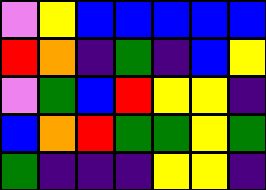[["violet", "yellow", "blue", "blue", "blue", "blue", "blue"], ["red", "orange", "indigo", "green", "indigo", "blue", "yellow"], ["violet", "green", "blue", "red", "yellow", "yellow", "indigo"], ["blue", "orange", "red", "green", "green", "yellow", "green"], ["green", "indigo", "indigo", "indigo", "yellow", "yellow", "indigo"]]